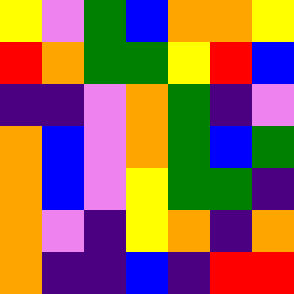[["yellow", "violet", "green", "blue", "orange", "orange", "yellow"], ["red", "orange", "green", "green", "yellow", "red", "blue"], ["indigo", "indigo", "violet", "orange", "green", "indigo", "violet"], ["orange", "blue", "violet", "orange", "green", "blue", "green"], ["orange", "blue", "violet", "yellow", "green", "green", "indigo"], ["orange", "violet", "indigo", "yellow", "orange", "indigo", "orange"], ["orange", "indigo", "indigo", "blue", "indigo", "red", "red"]]